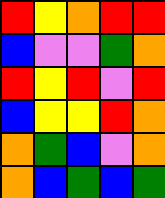[["red", "yellow", "orange", "red", "red"], ["blue", "violet", "violet", "green", "orange"], ["red", "yellow", "red", "violet", "red"], ["blue", "yellow", "yellow", "red", "orange"], ["orange", "green", "blue", "violet", "orange"], ["orange", "blue", "green", "blue", "green"]]